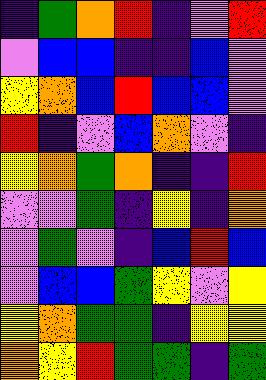[["indigo", "green", "orange", "red", "indigo", "violet", "red"], ["violet", "blue", "blue", "indigo", "indigo", "blue", "violet"], ["yellow", "orange", "blue", "red", "blue", "blue", "violet"], ["red", "indigo", "violet", "blue", "orange", "violet", "indigo"], ["yellow", "orange", "green", "orange", "indigo", "indigo", "red"], ["violet", "violet", "green", "indigo", "yellow", "indigo", "orange"], ["violet", "green", "violet", "indigo", "blue", "red", "blue"], ["violet", "blue", "blue", "green", "yellow", "violet", "yellow"], ["yellow", "orange", "green", "green", "indigo", "yellow", "yellow"], ["orange", "yellow", "red", "green", "green", "indigo", "green"]]